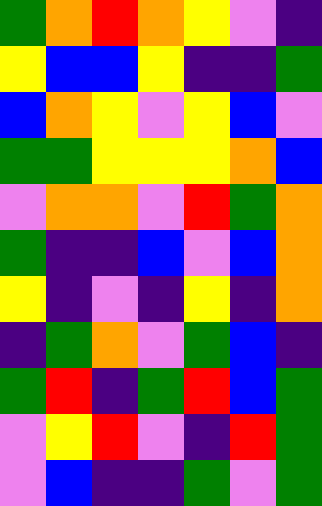[["green", "orange", "red", "orange", "yellow", "violet", "indigo"], ["yellow", "blue", "blue", "yellow", "indigo", "indigo", "green"], ["blue", "orange", "yellow", "violet", "yellow", "blue", "violet"], ["green", "green", "yellow", "yellow", "yellow", "orange", "blue"], ["violet", "orange", "orange", "violet", "red", "green", "orange"], ["green", "indigo", "indigo", "blue", "violet", "blue", "orange"], ["yellow", "indigo", "violet", "indigo", "yellow", "indigo", "orange"], ["indigo", "green", "orange", "violet", "green", "blue", "indigo"], ["green", "red", "indigo", "green", "red", "blue", "green"], ["violet", "yellow", "red", "violet", "indigo", "red", "green"], ["violet", "blue", "indigo", "indigo", "green", "violet", "green"]]